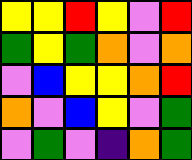[["yellow", "yellow", "red", "yellow", "violet", "red"], ["green", "yellow", "green", "orange", "violet", "orange"], ["violet", "blue", "yellow", "yellow", "orange", "red"], ["orange", "violet", "blue", "yellow", "violet", "green"], ["violet", "green", "violet", "indigo", "orange", "green"]]